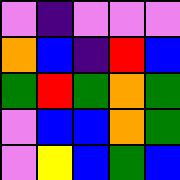[["violet", "indigo", "violet", "violet", "violet"], ["orange", "blue", "indigo", "red", "blue"], ["green", "red", "green", "orange", "green"], ["violet", "blue", "blue", "orange", "green"], ["violet", "yellow", "blue", "green", "blue"]]